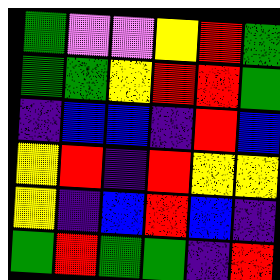[["green", "violet", "violet", "yellow", "red", "green"], ["green", "green", "yellow", "red", "red", "green"], ["indigo", "blue", "blue", "indigo", "red", "blue"], ["yellow", "red", "indigo", "red", "yellow", "yellow"], ["yellow", "indigo", "blue", "red", "blue", "indigo"], ["green", "red", "green", "green", "indigo", "red"]]